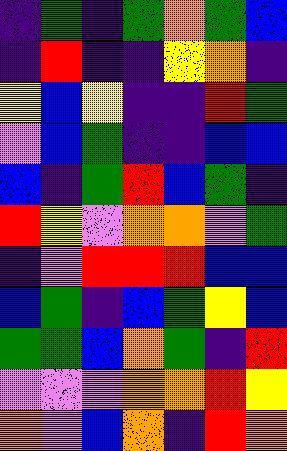[["indigo", "green", "indigo", "green", "orange", "green", "blue"], ["indigo", "red", "indigo", "indigo", "yellow", "orange", "indigo"], ["yellow", "blue", "yellow", "indigo", "indigo", "red", "green"], ["violet", "blue", "green", "indigo", "indigo", "blue", "blue"], ["blue", "indigo", "green", "red", "blue", "green", "indigo"], ["red", "yellow", "violet", "orange", "orange", "violet", "green"], ["indigo", "violet", "red", "red", "red", "blue", "blue"], ["blue", "green", "indigo", "blue", "green", "yellow", "blue"], ["green", "green", "blue", "orange", "green", "indigo", "red"], ["violet", "violet", "violet", "orange", "orange", "red", "yellow"], ["orange", "violet", "blue", "orange", "indigo", "red", "orange"]]